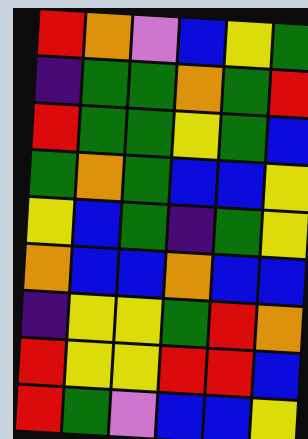[["red", "orange", "violet", "blue", "yellow", "green"], ["indigo", "green", "green", "orange", "green", "red"], ["red", "green", "green", "yellow", "green", "blue"], ["green", "orange", "green", "blue", "blue", "yellow"], ["yellow", "blue", "green", "indigo", "green", "yellow"], ["orange", "blue", "blue", "orange", "blue", "blue"], ["indigo", "yellow", "yellow", "green", "red", "orange"], ["red", "yellow", "yellow", "red", "red", "blue"], ["red", "green", "violet", "blue", "blue", "yellow"]]